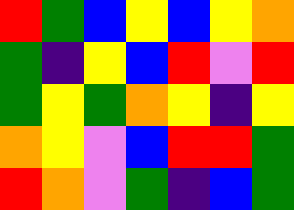[["red", "green", "blue", "yellow", "blue", "yellow", "orange"], ["green", "indigo", "yellow", "blue", "red", "violet", "red"], ["green", "yellow", "green", "orange", "yellow", "indigo", "yellow"], ["orange", "yellow", "violet", "blue", "red", "red", "green"], ["red", "orange", "violet", "green", "indigo", "blue", "green"]]